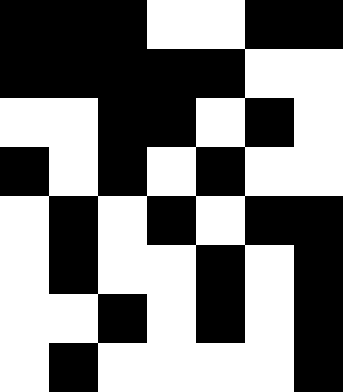[["black", "black", "black", "white", "white", "black", "black"], ["black", "black", "black", "black", "black", "white", "white"], ["white", "white", "black", "black", "white", "black", "white"], ["black", "white", "black", "white", "black", "white", "white"], ["white", "black", "white", "black", "white", "black", "black"], ["white", "black", "white", "white", "black", "white", "black"], ["white", "white", "black", "white", "black", "white", "black"], ["white", "black", "white", "white", "white", "white", "black"]]